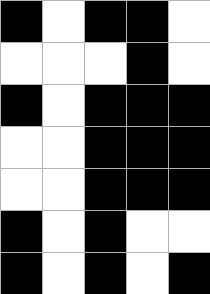[["black", "white", "black", "black", "white"], ["white", "white", "white", "black", "white"], ["black", "white", "black", "black", "black"], ["white", "white", "black", "black", "black"], ["white", "white", "black", "black", "black"], ["black", "white", "black", "white", "white"], ["black", "white", "black", "white", "black"]]